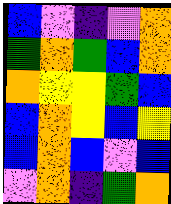[["blue", "violet", "indigo", "violet", "orange"], ["green", "orange", "green", "blue", "orange"], ["orange", "yellow", "yellow", "green", "blue"], ["blue", "orange", "yellow", "blue", "yellow"], ["blue", "orange", "blue", "violet", "blue"], ["violet", "orange", "indigo", "green", "orange"]]